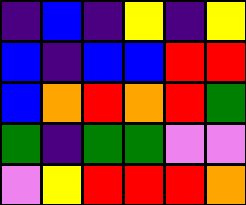[["indigo", "blue", "indigo", "yellow", "indigo", "yellow"], ["blue", "indigo", "blue", "blue", "red", "red"], ["blue", "orange", "red", "orange", "red", "green"], ["green", "indigo", "green", "green", "violet", "violet"], ["violet", "yellow", "red", "red", "red", "orange"]]